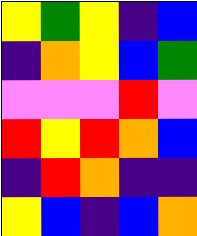[["yellow", "green", "yellow", "indigo", "blue"], ["indigo", "orange", "yellow", "blue", "green"], ["violet", "violet", "violet", "red", "violet"], ["red", "yellow", "red", "orange", "blue"], ["indigo", "red", "orange", "indigo", "indigo"], ["yellow", "blue", "indigo", "blue", "orange"]]